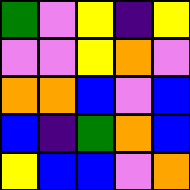[["green", "violet", "yellow", "indigo", "yellow"], ["violet", "violet", "yellow", "orange", "violet"], ["orange", "orange", "blue", "violet", "blue"], ["blue", "indigo", "green", "orange", "blue"], ["yellow", "blue", "blue", "violet", "orange"]]